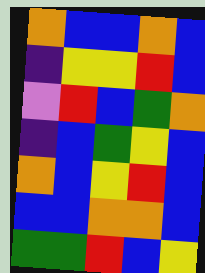[["orange", "blue", "blue", "orange", "blue"], ["indigo", "yellow", "yellow", "red", "blue"], ["violet", "red", "blue", "green", "orange"], ["indigo", "blue", "green", "yellow", "blue"], ["orange", "blue", "yellow", "red", "blue"], ["blue", "blue", "orange", "orange", "blue"], ["green", "green", "red", "blue", "yellow"]]